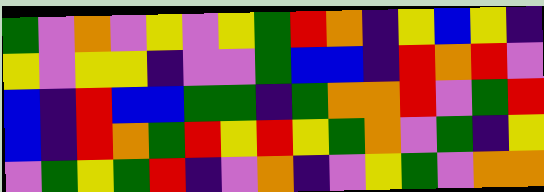[["green", "violet", "orange", "violet", "yellow", "violet", "yellow", "green", "red", "orange", "indigo", "yellow", "blue", "yellow", "indigo"], ["yellow", "violet", "yellow", "yellow", "indigo", "violet", "violet", "green", "blue", "blue", "indigo", "red", "orange", "red", "violet"], ["blue", "indigo", "red", "blue", "blue", "green", "green", "indigo", "green", "orange", "orange", "red", "violet", "green", "red"], ["blue", "indigo", "red", "orange", "green", "red", "yellow", "red", "yellow", "green", "orange", "violet", "green", "indigo", "yellow"], ["violet", "green", "yellow", "green", "red", "indigo", "violet", "orange", "indigo", "violet", "yellow", "green", "violet", "orange", "orange"]]